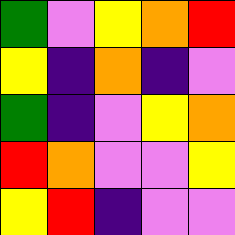[["green", "violet", "yellow", "orange", "red"], ["yellow", "indigo", "orange", "indigo", "violet"], ["green", "indigo", "violet", "yellow", "orange"], ["red", "orange", "violet", "violet", "yellow"], ["yellow", "red", "indigo", "violet", "violet"]]